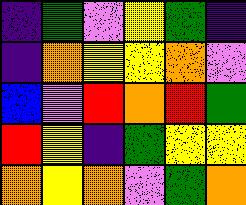[["indigo", "green", "violet", "yellow", "green", "indigo"], ["indigo", "orange", "yellow", "yellow", "orange", "violet"], ["blue", "violet", "red", "orange", "red", "green"], ["red", "yellow", "indigo", "green", "yellow", "yellow"], ["orange", "yellow", "orange", "violet", "green", "orange"]]